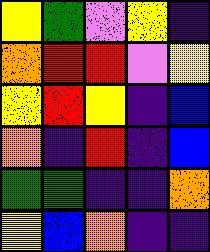[["yellow", "green", "violet", "yellow", "indigo"], ["orange", "red", "red", "violet", "yellow"], ["yellow", "red", "yellow", "indigo", "blue"], ["orange", "indigo", "red", "indigo", "blue"], ["green", "green", "indigo", "indigo", "orange"], ["yellow", "blue", "orange", "indigo", "indigo"]]